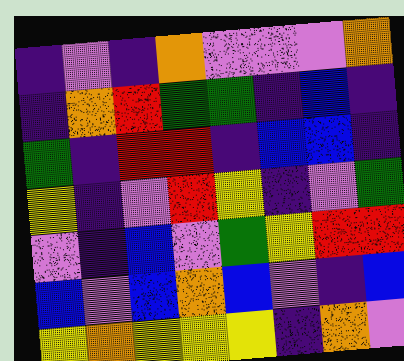[["indigo", "violet", "indigo", "orange", "violet", "violet", "violet", "orange"], ["indigo", "orange", "red", "green", "green", "indigo", "blue", "indigo"], ["green", "indigo", "red", "red", "indigo", "blue", "blue", "indigo"], ["yellow", "indigo", "violet", "red", "yellow", "indigo", "violet", "green"], ["violet", "indigo", "blue", "violet", "green", "yellow", "red", "red"], ["blue", "violet", "blue", "orange", "blue", "violet", "indigo", "blue"], ["yellow", "orange", "yellow", "yellow", "yellow", "indigo", "orange", "violet"]]